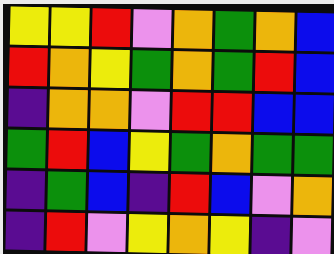[["yellow", "yellow", "red", "violet", "orange", "green", "orange", "blue"], ["red", "orange", "yellow", "green", "orange", "green", "red", "blue"], ["indigo", "orange", "orange", "violet", "red", "red", "blue", "blue"], ["green", "red", "blue", "yellow", "green", "orange", "green", "green"], ["indigo", "green", "blue", "indigo", "red", "blue", "violet", "orange"], ["indigo", "red", "violet", "yellow", "orange", "yellow", "indigo", "violet"]]